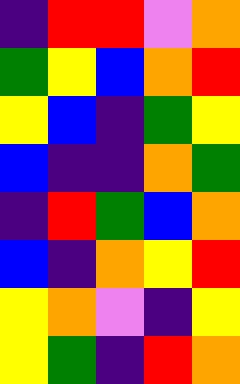[["indigo", "red", "red", "violet", "orange"], ["green", "yellow", "blue", "orange", "red"], ["yellow", "blue", "indigo", "green", "yellow"], ["blue", "indigo", "indigo", "orange", "green"], ["indigo", "red", "green", "blue", "orange"], ["blue", "indigo", "orange", "yellow", "red"], ["yellow", "orange", "violet", "indigo", "yellow"], ["yellow", "green", "indigo", "red", "orange"]]